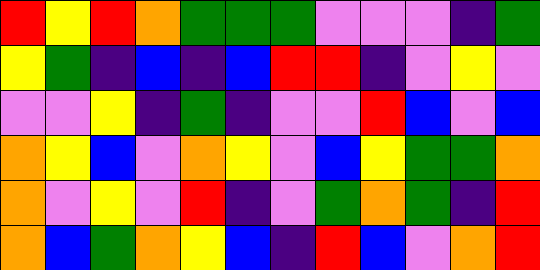[["red", "yellow", "red", "orange", "green", "green", "green", "violet", "violet", "violet", "indigo", "green"], ["yellow", "green", "indigo", "blue", "indigo", "blue", "red", "red", "indigo", "violet", "yellow", "violet"], ["violet", "violet", "yellow", "indigo", "green", "indigo", "violet", "violet", "red", "blue", "violet", "blue"], ["orange", "yellow", "blue", "violet", "orange", "yellow", "violet", "blue", "yellow", "green", "green", "orange"], ["orange", "violet", "yellow", "violet", "red", "indigo", "violet", "green", "orange", "green", "indigo", "red"], ["orange", "blue", "green", "orange", "yellow", "blue", "indigo", "red", "blue", "violet", "orange", "red"]]